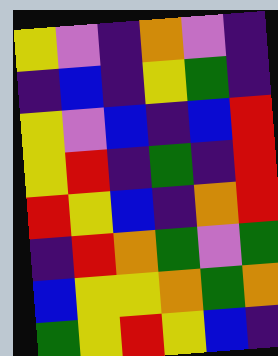[["yellow", "violet", "indigo", "orange", "violet", "indigo"], ["indigo", "blue", "indigo", "yellow", "green", "indigo"], ["yellow", "violet", "blue", "indigo", "blue", "red"], ["yellow", "red", "indigo", "green", "indigo", "red"], ["red", "yellow", "blue", "indigo", "orange", "red"], ["indigo", "red", "orange", "green", "violet", "green"], ["blue", "yellow", "yellow", "orange", "green", "orange"], ["green", "yellow", "red", "yellow", "blue", "indigo"]]